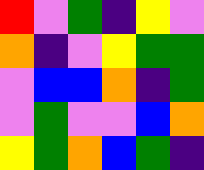[["red", "violet", "green", "indigo", "yellow", "violet"], ["orange", "indigo", "violet", "yellow", "green", "green"], ["violet", "blue", "blue", "orange", "indigo", "green"], ["violet", "green", "violet", "violet", "blue", "orange"], ["yellow", "green", "orange", "blue", "green", "indigo"]]